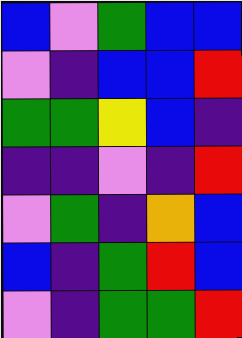[["blue", "violet", "green", "blue", "blue"], ["violet", "indigo", "blue", "blue", "red"], ["green", "green", "yellow", "blue", "indigo"], ["indigo", "indigo", "violet", "indigo", "red"], ["violet", "green", "indigo", "orange", "blue"], ["blue", "indigo", "green", "red", "blue"], ["violet", "indigo", "green", "green", "red"]]